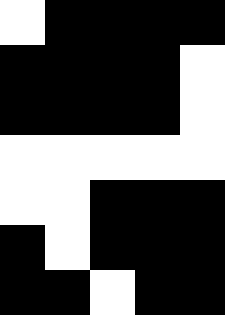[["white", "black", "black", "black", "black"], ["black", "black", "black", "black", "white"], ["black", "black", "black", "black", "white"], ["white", "white", "white", "white", "white"], ["white", "white", "black", "black", "black"], ["black", "white", "black", "black", "black"], ["black", "black", "white", "black", "black"]]